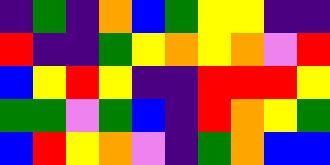[["indigo", "green", "indigo", "orange", "blue", "green", "yellow", "yellow", "indigo", "indigo"], ["red", "indigo", "indigo", "green", "yellow", "orange", "yellow", "orange", "violet", "red"], ["blue", "yellow", "red", "yellow", "indigo", "indigo", "red", "red", "red", "yellow"], ["green", "green", "violet", "green", "blue", "indigo", "red", "orange", "yellow", "green"], ["blue", "red", "yellow", "orange", "violet", "indigo", "green", "orange", "blue", "blue"]]